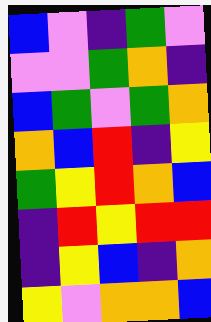[["blue", "violet", "indigo", "green", "violet"], ["violet", "violet", "green", "orange", "indigo"], ["blue", "green", "violet", "green", "orange"], ["orange", "blue", "red", "indigo", "yellow"], ["green", "yellow", "red", "orange", "blue"], ["indigo", "red", "yellow", "red", "red"], ["indigo", "yellow", "blue", "indigo", "orange"], ["yellow", "violet", "orange", "orange", "blue"]]